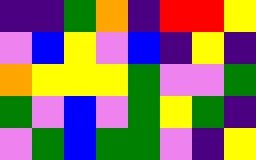[["indigo", "indigo", "green", "orange", "indigo", "red", "red", "yellow"], ["violet", "blue", "yellow", "violet", "blue", "indigo", "yellow", "indigo"], ["orange", "yellow", "yellow", "yellow", "green", "violet", "violet", "green"], ["green", "violet", "blue", "violet", "green", "yellow", "green", "indigo"], ["violet", "green", "blue", "green", "green", "violet", "indigo", "yellow"]]